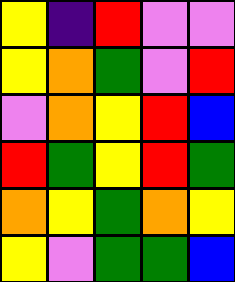[["yellow", "indigo", "red", "violet", "violet"], ["yellow", "orange", "green", "violet", "red"], ["violet", "orange", "yellow", "red", "blue"], ["red", "green", "yellow", "red", "green"], ["orange", "yellow", "green", "orange", "yellow"], ["yellow", "violet", "green", "green", "blue"]]